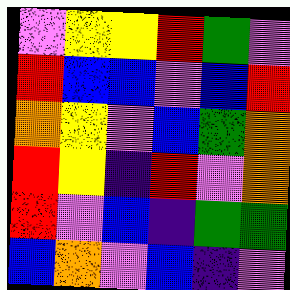[["violet", "yellow", "yellow", "red", "green", "violet"], ["red", "blue", "blue", "violet", "blue", "red"], ["orange", "yellow", "violet", "blue", "green", "orange"], ["red", "yellow", "indigo", "red", "violet", "orange"], ["red", "violet", "blue", "indigo", "green", "green"], ["blue", "orange", "violet", "blue", "indigo", "violet"]]